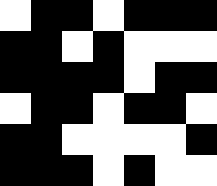[["white", "black", "black", "white", "black", "black", "black"], ["black", "black", "white", "black", "white", "white", "white"], ["black", "black", "black", "black", "white", "black", "black"], ["white", "black", "black", "white", "black", "black", "white"], ["black", "black", "white", "white", "white", "white", "black"], ["black", "black", "black", "white", "black", "white", "white"]]